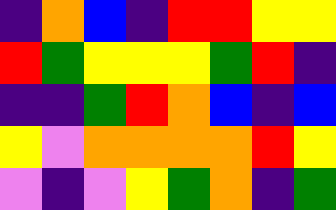[["indigo", "orange", "blue", "indigo", "red", "red", "yellow", "yellow"], ["red", "green", "yellow", "yellow", "yellow", "green", "red", "indigo"], ["indigo", "indigo", "green", "red", "orange", "blue", "indigo", "blue"], ["yellow", "violet", "orange", "orange", "orange", "orange", "red", "yellow"], ["violet", "indigo", "violet", "yellow", "green", "orange", "indigo", "green"]]